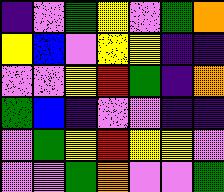[["indigo", "violet", "green", "yellow", "violet", "green", "orange"], ["yellow", "blue", "violet", "yellow", "yellow", "indigo", "indigo"], ["violet", "violet", "yellow", "red", "green", "indigo", "orange"], ["green", "blue", "indigo", "violet", "violet", "indigo", "indigo"], ["violet", "green", "yellow", "red", "yellow", "yellow", "violet"], ["violet", "violet", "green", "orange", "violet", "violet", "green"]]